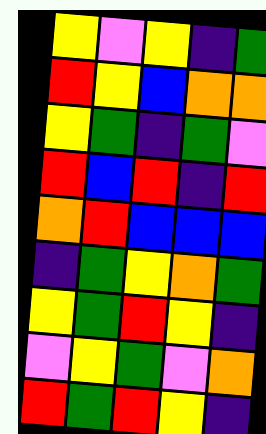[["yellow", "violet", "yellow", "indigo", "green"], ["red", "yellow", "blue", "orange", "orange"], ["yellow", "green", "indigo", "green", "violet"], ["red", "blue", "red", "indigo", "red"], ["orange", "red", "blue", "blue", "blue"], ["indigo", "green", "yellow", "orange", "green"], ["yellow", "green", "red", "yellow", "indigo"], ["violet", "yellow", "green", "violet", "orange"], ["red", "green", "red", "yellow", "indigo"]]